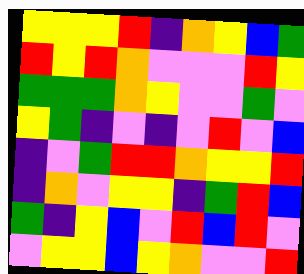[["yellow", "yellow", "yellow", "red", "indigo", "orange", "yellow", "blue", "green"], ["red", "yellow", "red", "orange", "violet", "violet", "violet", "red", "yellow"], ["green", "green", "green", "orange", "yellow", "violet", "violet", "green", "violet"], ["yellow", "green", "indigo", "violet", "indigo", "violet", "red", "violet", "blue"], ["indigo", "violet", "green", "red", "red", "orange", "yellow", "yellow", "red"], ["indigo", "orange", "violet", "yellow", "yellow", "indigo", "green", "red", "blue"], ["green", "indigo", "yellow", "blue", "violet", "red", "blue", "red", "violet"], ["violet", "yellow", "yellow", "blue", "yellow", "orange", "violet", "violet", "red"]]